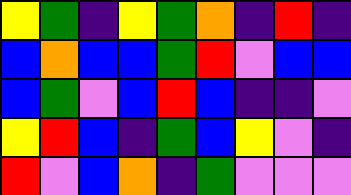[["yellow", "green", "indigo", "yellow", "green", "orange", "indigo", "red", "indigo"], ["blue", "orange", "blue", "blue", "green", "red", "violet", "blue", "blue"], ["blue", "green", "violet", "blue", "red", "blue", "indigo", "indigo", "violet"], ["yellow", "red", "blue", "indigo", "green", "blue", "yellow", "violet", "indigo"], ["red", "violet", "blue", "orange", "indigo", "green", "violet", "violet", "violet"]]